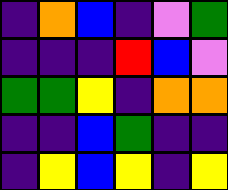[["indigo", "orange", "blue", "indigo", "violet", "green"], ["indigo", "indigo", "indigo", "red", "blue", "violet"], ["green", "green", "yellow", "indigo", "orange", "orange"], ["indigo", "indigo", "blue", "green", "indigo", "indigo"], ["indigo", "yellow", "blue", "yellow", "indigo", "yellow"]]